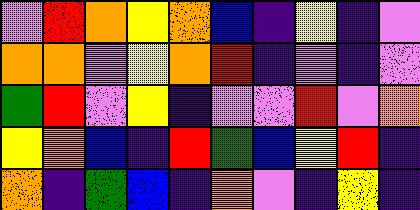[["violet", "red", "orange", "yellow", "orange", "blue", "indigo", "yellow", "indigo", "violet"], ["orange", "orange", "violet", "yellow", "orange", "red", "indigo", "violet", "indigo", "violet"], ["green", "red", "violet", "yellow", "indigo", "violet", "violet", "red", "violet", "orange"], ["yellow", "orange", "blue", "indigo", "red", "green", "blue", "yellow", "red", "indigo"], ["orange", "indigo", "green", "blue", "indigo", "orange", "violet", "indigo", "yellow", "indigo"]]